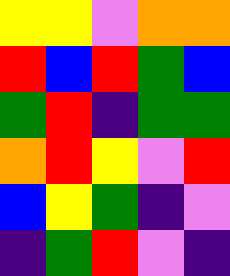[["yellow", "yellow", "violet", "orange", "orange"], ["red", "blue", "red", "green", "blue"], ["green", "red", "indigo", "green", "green"], ["orange", "red", "yellow", "violet", "red"], ["blue", "yellow", "green", "indigo", "violet"], ["indigo", "green", "red", "violet", "indigo"]]